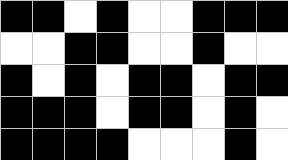[["black", "black", "white", "black", "white", "white", "black", "black", "black"], ["white", "white", "black", "black", "white", "white", "black", "white", "white"], ["black", "white", "black", "white", "black", "black", "white", "black", "black"], ["black", "black", "black", "white", "black", "black", "white", "black", "white"], ["black", "black", "black", "black", "white", "white", "white", "black", "white"]]